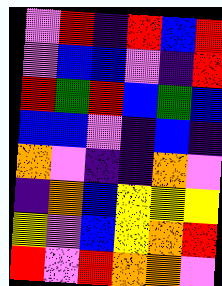[["violet", "red", "indigo", "red", "blue", "red"], ["violet", "blue", "blue", "violet", "indigo", "red"], ["red", "green", "red", "blue", "green", "blue"], ["blue", "blue", "violet", "indigo", "blue", "indigo"], ["orange", "violet", "indigo", "indigo", "orange", "violet"], ["indigo", "orange", "blue", "yellow", "yellow", "yellow"], ["yellow", "violet", "blue", "yellow", "orange", "red"], ["red", "violet", "red", "orange", "orange", "violet"]]